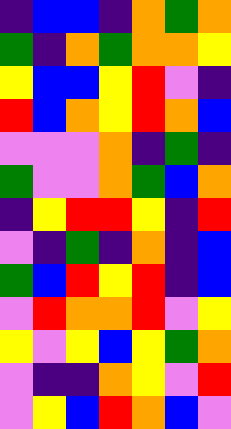[["indigo", "blue", "blue", "indigo", "orange", "green", "orange"], ["green", "indigo", "orange", "green", "orange", "orange", "yellow"], ["yellow", "blue", "blue", "yellow", "red", "violet", "indigo"], ["red", "blue", "orange", "yellow", "red", "orange", "blue"], ["violet", "violet", "violet", "orange", "indigo", "green", "indigo"], ["green", "violet", "violet", "orange", "green", "blue", "orange"], ["indigo", "yellow", "red", "red", "yellow", "indigo", "red"], ["violet", "indigo", "green", "indigo", "orange", "indigo", "blue"], ["green", "blue", "red", "yellow", "red", "indigo", "blue"], ["violet", "red", "orange", "orange", "red", "violet", "yellow"], ["yellow", "violet", "yellow", "blue", "yellow", "green", "orange"], ["violet", "indigo", "indigo", "orange", "yellow", "violet", "red"], ["violet", "yellow", "blue", "red", "orange", "blue", "violet"]]